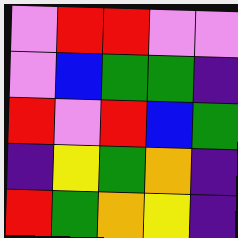[["violet", "red", "red", "violet", "violet"], ["violet", "blue", "green", "green", "indigo"], ["red", "violet", "red", "blue", "green"], ["indigo", "yellow", "green", "orange", "indigo"], ["red", "green", "orange", "yellow", "indigo"]]